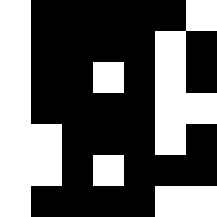[["white", "black", "black", "black", "black", "black", "white"], ["white", "black", "black", "black", "black", "white", "black"], ["white", "black", "black", "white", "black", "white", "black"], ["white", "black", "black", "black", "black", "white", "white"], ["white", "white", "black", "black", "black", "white", "black"], ["white", "white", "black", "white", "black", "black", "black"], ["white", "black", "black", "black", "black", "white", "white"]]